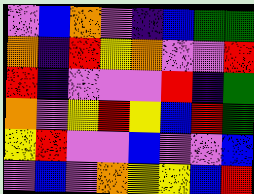[["violet", "blue", "orange", "violet", "indigo", "blue", "green", "green"], ["orange", "indigo", "red", "yellow", "orange", "violet", "violet", "red"], ["red", "indigo", "violet", "violet", "violet", "red", "indigo", "green"], ["orange", "violet", "yellow", "red", "yellow", "blue", "red", "green"], ["yellow", "red", "violet", "violet", "blue", "violet", "violet", "blue"], ["violet", "blue", "violet", "orange", "yellow", "yellow", "blue", "red"]]